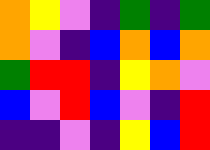[["orange", "yellow", "violet", "indigo", "green", "indigo", "green"], ["orange", "violet", "indigo", "blue", "orange", "blue", "orange"], ["green", "red", "red", "indigo", "yellow", "orange", "violet"], ["blue", "violet", "red", "blue", "violet", "indigo", "red"], ["indigo", "indigo", "violet", "indigo", "yellow", "blue", "red"]]